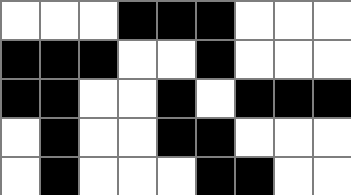[["white", "white", "white", "black", "black", "black", "white", "white", "white"], ["black", "black", "black", "white", "white", "black", "white", "white", "white"], ["black", "black", "white", "white", "black", "white", "black", "black", "black"], ["white", "black", "white", "white", "black", "black", "white", "white", "white"], ["white", "black", "white", "white", "white", "black", "black", "white", "white"]]